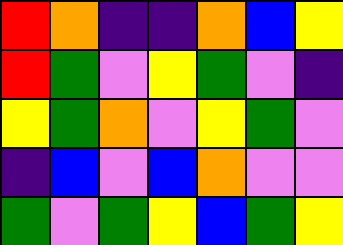[["red", "orange", "indigo", "indigo", "orange", "blue", "yellow"], ["red", "green", "violet", "yellow", "green", "violet", "indigo"], ["yellow", "green", "orange", "violet", "yellow", "green", "violet"], ["indigo", "blue", "violet", "blue", "orange", "violet", "violet"], ["green", "violet", "green", "yellow", "blue", "green", "yellow"]]